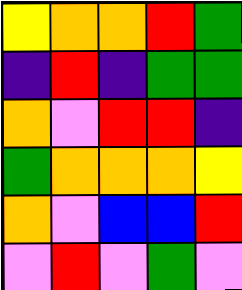[["yellow", "orange", "orange", "red", "green"], ["indigo", "red", "indigo", "green", "green"], ["orange", "violet", "red", "red", "indigo"], ["green", "orange", "orange", "orange", "yellow"], ["orange", "violet", "blue", "blue", "red"], ["violet", "red", "violet", "green", "violet"]]